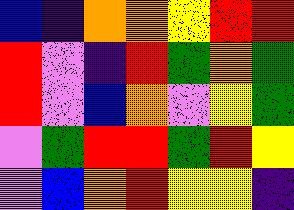[["blue", "indigo", "orange", "orange", "yellow", "red", "red"], ["red", "violet", "indigo", "red", "green", "orange", "green"], ["red", "violet", "blue", "orange", "violet", "yellow", "green"], ["violet", "green", "red", "red", "green", "red", "yellow"], ["violet", "blue", "orange", "red", "yellow", "yellow", "indigo"]]